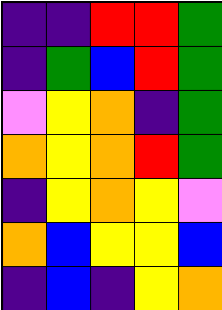[["indigo", "indigo", "red", "red", "green"], ["indigo", "green", "blue", "red", "green"], ["violet", "yellow", "orange", "indigo", "green"], ["orange", "yellow", "orange", "red", "green"], ["indigo", "yellow", "orange", "yellow", "violet"], ["orange", "blue", "yellow", "yellow", "blue"], ["indigo", "blue", "indigo", "yellow", "orange"]]